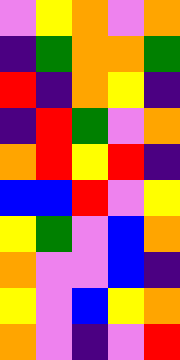[["violet", "yellow", "orange", "violet", "orange"], ["indigo", "green", "orange", "orange", "green"], ["red", "indigo", "orange", "yellow", "indigo"], ["indigo", "red", "green", "violet", "orange"], ["orange", "red", "yellow", "red", "indigo"], ["blue", "blue", "red", "violet", "yellow"], ["yellow", "green", "violet", "blue", "orange"], ["orange", "violet", "violet", "blue", "indigo"], ["yellow", "violet", "blue", "yellow", "orange"], ["orange", "violet", "indigo", "violet", "red"]]